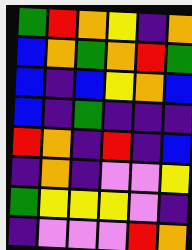[["green", "red", "orange", "yellow", "indigo", "orange"], ["blue", "orange", "green", "orange", "red", "green"], ["blue", "indigo", "blue", "yellow", "orange", "blue"], ["blue", "indigo", "green", "indigo", "indigo", "indigo"], ["red", "orange", "indigo", "red", "indigo", "blue"], ["indigo", "orange", "indigo", "violet", "violet", "yellow"], ["green", "yellow", "yellow", "yellow", "violet", "indigo"], ["indigo", "violet", "violet", "violet", "red", "orange"]]